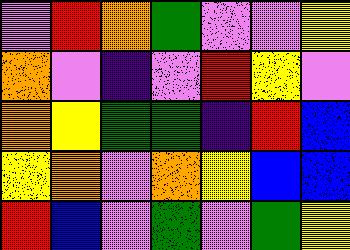[["violet", "red", "orange", "green", "violet", "violet", "yellow"], ["orange", "violet", "indigo", "violet", "red", "yellow", "violet"], ["orange", "yellow", "green", "green", "indigo", "red", "blue"], ["yellow", "orange", "violet", "orange", "yellow", "blue", "blue"], ["red", "blue", "violet", "green", "violet", "green", "yellow"]]